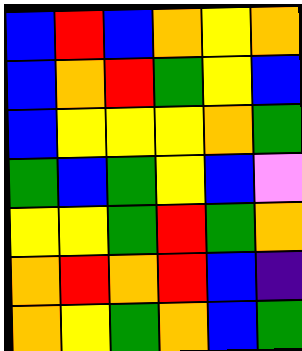[["blue", "red", "blue", "orange", "yellow", "orange"], ["blue", "orange", "red", "green", "yellow", "blue"], ["blue", "yellow", "yellow", "yellow", "orange", "green"], ["green", "blue", "green", "yellow", "blue", "violet"], ["yellow", "yellow", "green", "red", "green", "orange"], ["orange", "red", "orange", "red", "blue", "indigo"], ["orange", "yellow", "green", "orange", "blue", "green"]]